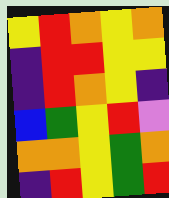[["yellow", "red", "orange", "yellow", "orange"], ["indigo", "red", "red", "yellow", "yellow"], ["indigo", "red", "orange", "yellow", "indigo"], ["blue", "green", "yellow", "red", "violet"], ["orange", "orange", "yellow", "green", "orange"], ["indigo", "red", "yellow", "green", "red"]]